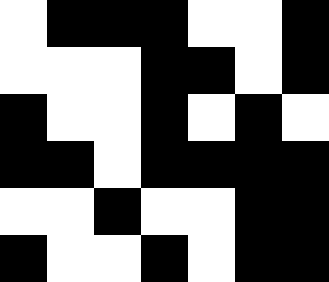[["white", "black", "black", "black", "white", "white", "black"], ["white", "white", "white", "black", "black", "white", "black"], ["black", "white", "white", "black", "white", "black", "white"], ["black", "black", "white", "black", "black", "black", "black"], ["white", "white", "black", "white", "white", "black", "black"], ["black", "white", "white", "black", "white", "black", "black"]]